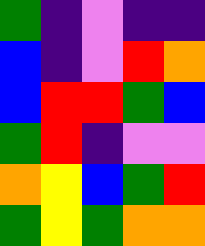[["green", "indigo", "violet", "indigo", "indigo"], ["blue", "indigo", "violet", "red", "orange"], ["blue", "red", "red", "green", "blue"], ["green", "red", "indigo", "violet", "violet"], ["orange", "yellow", "blue", "green", "red"], ["green", "yellow", "green", "orange", "orange"]]